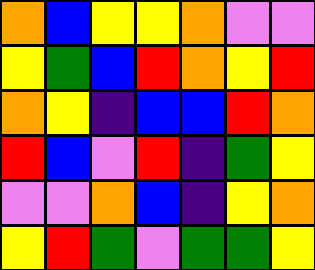[["orange", "blue", "yellow", "yellow", "orange", "violet", "violet"], ["yellow", "green", "blue", "red", "orange", "yellow", "red"], ["orange", "yellow", "indigo", "blue", "blue", "red", "orange"], ["red", "blue", "violet", "red", "indigo", "green", "yellow"], ["violet", "violet", "orange", "blue", "indigo", "yellow", "orange"], ["yellow", "red", "green", "violet", "green", "green", "yellow"]]